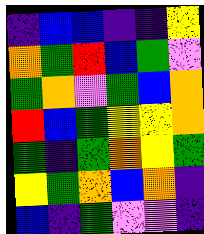[["indigo", "blue", "blue", "indigo", "indigo", "yellow"], ["orange", "green", "red", "blue", "green", "violet"], ["green", "orange", "violet", "green", "blue", "orange"], ["red", "blue", "green", "yellow", "yellow", "orange"], ["green", "indigo", "green", "orange", "yellow", "green"], ["yellow", "green", "orange", "blue", "orange", "indigo"], ["blue", "indigo", "green", "violet", "violet", "indigo"]]